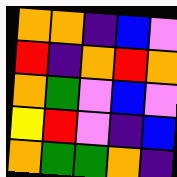[["orange", "orange", "indigo", "blue", "violet"], ["red", "indigo", "orange", "red", "orange"], ["orange", "green", "violet", "blue", "violet"], ["yellow", "red", "violet", "indigo", "blue"], ["orange", "green", "green", "orange", "indigo"]]